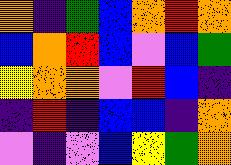[["orange", "indigo", "green", "blue", "orange", "red", "orange"], ["blue", "orange", "red", "blue", "violet", "blue", "green"], ["yellow", "orange", "orange", "violet", "red", "blue", "indigo"], ["indigo", "red", "indigo", "blue", "blue", "indigo", "orange"], ["violet", "indigo", "violet", "blue", "yellow", "green", "orange"]]